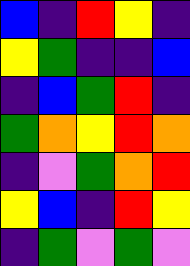[["blue", "indigo", "red", "yellow", "indigo"], ["yellow", "green", "indigo", "indigo", "blue"], ["indigo", "blue", "green", "red", "indigo"], ["green", "orange", "yellow", "red", "orange"], ["indigo", "violet", "green", "orange", "red"], ["yellow", "blue", "indigo", "red", "yellow"], ["indigo", "green", "violet", "green", "violet"]]